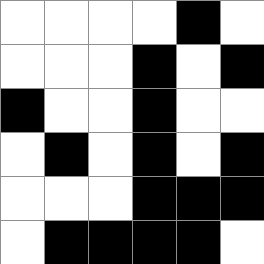[["white", "white", "white", "white", "black", "white"], ["white", "white", "white", "black", "white", "black"], ["black", "white", "white", "black", "white", "white"], ["white", "black", "white", "black", "white", "black"], ["white", "white", "white", "black", "black", "black"], ["white", "black", "black", "black", "black", "white"]]